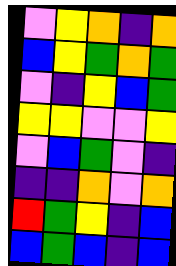[["violet", "yellow", "orange", "indigo", "orange"], ["blue", "yellow", "green", "orange", "green"], ["violet", "indigo", "yellow", "blue", "green"], ["yellow", "yellow", "violet", "violet", "yellow"], ["violet", "blue", "green", "violet", "indigo"], ["indigo", "indigo", "orange", "violet", "orange"], ["red", "green", "yellow", "indigo", "blue"], ["blue", "green", "blue", "indigo", "blue"]]